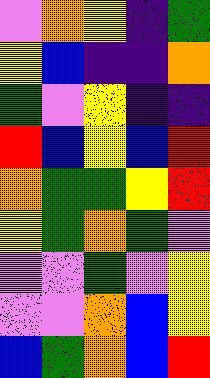[["violet", "orange", "yellow", "indigo", "green"], ["yellow", "blue", "indigo", "indigo", "orange"], ["green", "violet", "yellow", "indigo", "indigo"], ["red", "blue", "yellow", "blue", "red"], ["orange", "green", "green", "yellow", "red"], ["yellow", "green", "orange", "green", "violet"], ["violet", "violet", "green", "violet", "yellow"], ["violet", "violet", "orange", "blue", "yellow"], ["blue", "green", "orange", "blue", "red"]]